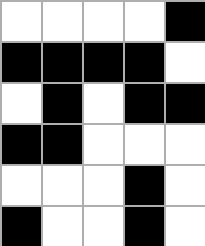[["white", "white", "white", "white", "black"], ["black", "black", "black", "black", "white"], ["white", "black", "white", "black", "black"], ["black", "black", "white", "white", "white"], ["white", "white", "white", "black", "white"], ["black", "white", "white", "black", "white"]]